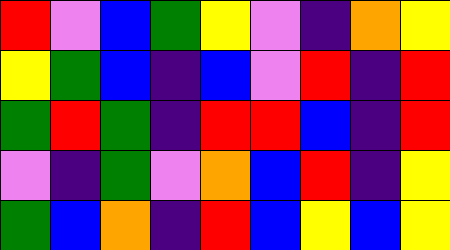[["red", "violet", "blue", "green", "yellow", "violet", "indigo", "orange", "yellow"], ["yellow", "green", "blue", "indigo", "blue", "violet", "red", "indigo", "red"], ["green", "red", "green", "indigo", "red", "red", "blue", "indigo", "red"], ["violet", "indigo", "green", "violet", "orange", "blue", "red", "indigo", "yellow"], ["green", "blue", "orange", "indigo", "red", "blue", "yellow", "blue", "yellow"]]